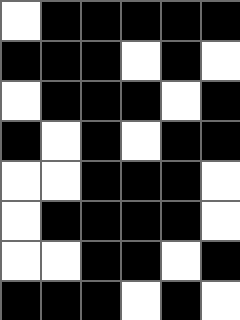[["white", "black", "black", "black", "black", "black"], ["black", "black", "black", "white", "black", "white"], ["white", "black", "black", "black", "white", "black"], ["black", "white", "black", "white", "black", "black"], ["white", "white", "black", "black", "black", "white"], ["white", "black", "black", "black", "black", "white"], ["white", "white", "black", "black", "white", "black"], ["black", "black", "black", "white", "black", "white"]]